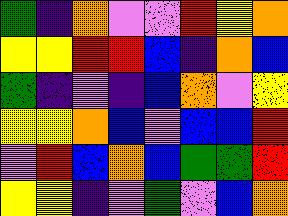[["green", "indigo", "orange", "violet", "violet", "red", "yellow", "orange"], ["yellow", "yellow", "red", "red", "blue", "indigo", "orange", "blue"], ["green", "indigo", "violet", "indigo", "blue", "orange", "violet", "yellow"], ["yellow", "yellow", "orange", "blue", "violet", "blue", "blue", "red"], ["violet", "red", "blue", "orange", "blue", "green", "green", "red"], ["yellow", "yellow", "indigo", "violet", "green", "violet", "blue", "orange"]]